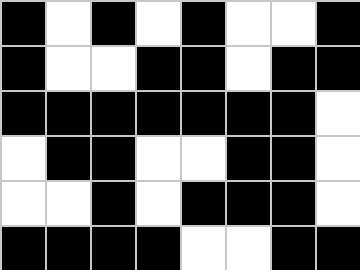[["black", "white", "black", "white", "black", "white", "white", "black"], ["black", "white", "white", "black", "black", "white", "black", "black"], ["black", "black", "black", "black", "black", "black", "black", "white"], ["white", "black", "black", "white", "white", "black", "black", "white"], ["white", "white", "black", "white", "black", "black", "black", "white"], ["black", "black", "black", "black", "white", "white", "black", "black"]]